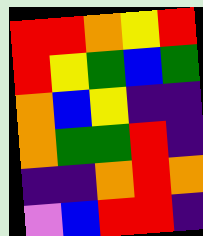[["red", "red", "orange", "yellow", "red"], ["red", "yellow", "green", "blue", "green"], ["orange", "blue", "yellow", "indigo", "indigo"], ["orange", "green", "green", "red", "indigo"], ["indigo", "indigo", "orange", "red", "orange"], ["violet", "blue", "red", "red", "indigo"]]